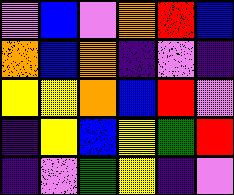[["violet", "blue", "violet", "orange", "red", "blue"], ["orange", "blue", "orange", "indigo", "violet", "indigo"], ["yellow", "yellow", "orange", "blue", "red", "violet"], ["indigo", "yellow", "blue", "yellow", "green", "red"], ["indigo", "violet", "green", "yellow", "indigo", "violet"]]